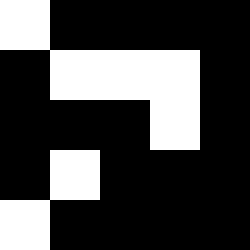[["white", "black", "black", "black", "black"], ["black", "white", "white", "white", "black"], ["black", "black", "black", "white", "black"], ["black", "white", "black", "black", "black"], ["white", "black", "black", "black", "black"]]